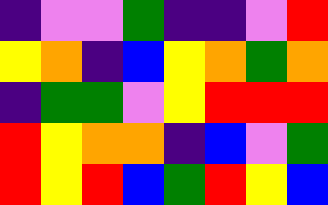[["indigo", "violet", "violet", "green", "indigo", "indigo", "violet", "red"], ["yellow", "orange", "indigo", "blue", "yellow", "orange", "green", "orange"], ["indigo", "green", "green", "violet", "yellow", "red", "red", "red"], ["red", "yellow", "orange", "orange", "indigo", "blue", "violet", "green"], ["red", "yellow", "red", "blue", "green", "red", "yellow", "blue"]]